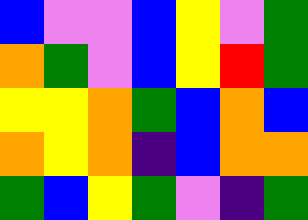[["blue", "violet", "violet", "blue", "yellow", "violet", "green"], ["orange", "green", "violet", "blue", "yellow", "red", "green"], ["yellow", "yellow", "orange", "green", "blue", "orange", "blue"], ["orange", "yellow", "orange", "indigo", "blue", "orange", "orange"], ["green", "blue", "yellow", "green", "violet", "indigo", "green"]]